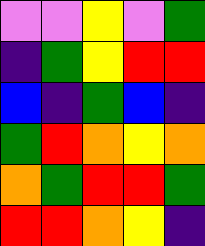[["violet", "violet", "yellow", "violet", "green"], ["indigo", "green", "yellow", "red", "red"], ["blue", "indigo", "green", "blue", "indigo"], ["green", "red", "orange", "yellow", "orange"], ["orange", "green", "red", "red", "green"], ["red", "red", "orange", "yellow", "indigo"]]